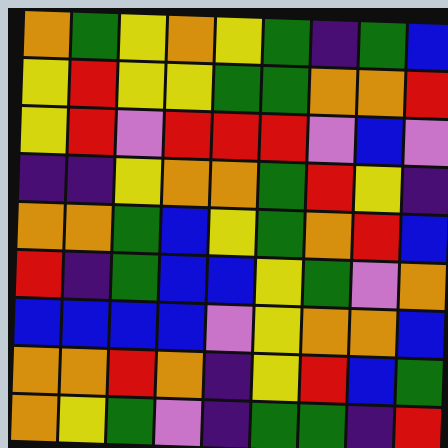[["orange", "green", "yellow", "orange", "yellow", "green", "indigo", "green", "blue"], ["yellow", "red", "yellow", "yellow", "green", "green", "orange", "orange", "red"], ["yellow", "red", "violet", "red", "red", "red", "violet", "blue", "violet"], ["indigo", "indigo", "yellow", "orange", "orange", "green", "red", "yellow", "indigo"], ["orange", "orange", "green", "blue", "yellow", "green", "orange", "red", "blue"], ["red", "indigo", "green", "blue", "blue", "yellow", "green", "violet", "orange"], ["blue", "blue", "blue", "blue", "violet", "yellow", "orange", "orange", "blue"], ["orange", "orange", "red", "orange", "indigo", "yellow", "red", "blue", "green"], ["orange", "yellow", "green", "violet", "indigo", "green", "green", "indigo", "red"]]